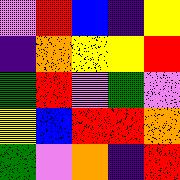[["violet", "red", "blue", "indigo", "yellow"], ["indigo", "orange", "yellow", "yellow", "red"], ["green", "red", "violet", "green", "violet"], ["yellow", "blue", "red", "red", "orange"], ["green", "violet", "orange", "indigo", "red"]]